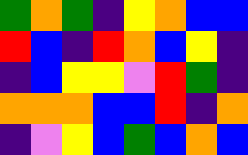[["green", "orange", "green", "indigo", "yellow", "orange", "blue", "blue"], ["red", "blue", "indigo", "red", "orange", "blue", "yellow", "indigo"], ["indigo", "blue", "yellow", "yellow", "violet", "red", "green", "indigo"], ["orange", "orange", "orange", "blue", "blue", "red", "indigo", "orange"], ["indigo", "violet", "yellow", "blue", "green", "blue", "orange", "blue"]]